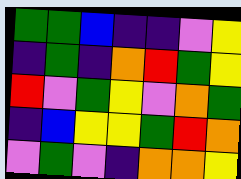[["green", "green", "blue", "indigo", "indigo", "violet", "yellow"], ["indigo", "green", "indigo", "orange", "red", "green", "yellow"], ["red", "violet", "green", "yellow", "violet", "orange", "green"], ["indigo", "blue", "yellow", "yellow", "green", "red", "orange"], ["violet", "green", "violet", "indigo", "orange", "orange", "yellow"]]